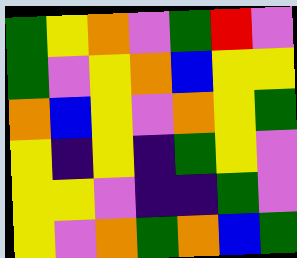[["green", "yellow", "orange", "violet", "green", "red", "violet"], ["green", "violet", "yellow", "orange", "blue", "yellow", "yellow"], ["orange", "blue", "yellow", "violet", "orange", "yellow", "green"], ["yellow", "indigo", "yellow", "indigo", "green", "yellow", "violet"], ["yellow", "yellow", "violet", "indigo", "indigo", "green", "violet"], ["yellow", "violet", "orange", "green", "orange", "blue", "green"]]